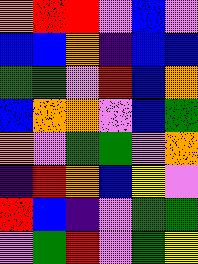[["orange", "red", "red", "violet", "blue", "violet"], ["blue", "blue", "orange", "indigo", "blue", "blue"], ["green", "green", "violet", "red", "blue", "orange"], ["blue", "orange", "orange", "violet", "blue", "green"], ["orange", "violet", "green", "green", "violet", "orange"], ["indigo", "red", "orange", "blue", "yellow", "violet"], ["red", "blue", "indigo", "violet", "green", "green"], ["violet", "green", "red", "violet", "green", "yellow"]]